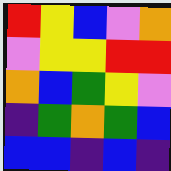[["red", "yellow", "blue", "violet", "orange"], ["violet", "yellow", "yellow", "red", "red"], ["orange", "blue", "green", "yellow", "violet"], ["indigo", "green", "orange", "green", "blue"], ["blue", "blue", "indigo", "blue", "indigo"]]